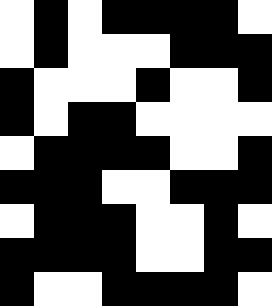[["white", "black", "white", "black", "black", "black", "black", "white"], ["white", "black", "white", "white", "white", "black", "black", "black"], ["black", "white", "white", "white", "black", "white", "white", "black"], ["black", "white", "black", "black", "white", "white", "white", "white"], ["white", "black", "black", "black", "black", "white", "white", "black"], ["black", "black", "black", "white", "white", "black", "black", "black"], ["white", "black", "black", "black", "white", "white", "black", "white"], ["black", "black", "black", "black", "white", "white", "black", "black"], ["black", "white", "white", "black", "black", "black", "black", "white"]]